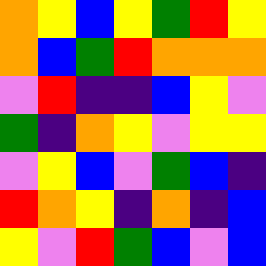[["orange", "yellow", "blue", "yellow", "green", "red", "yellow"], ["orange", "blue", "green", "red", "orange", "orange", "orange"], ["violet", "red", "indigo", "indigo", "blue", "yellow", "violet"], ["green", "indigo", "orange", "yellow", "violet", "yellow", "yellow"], ["violet", "yellow", "blue", "violet", "green", "blue", "indigo"], ["red", "orange", "yellow", "indigo", "orange", "indigo", "blue"], ["yellow", "violet", "red", "green", "blue", "violet", "blue"]]